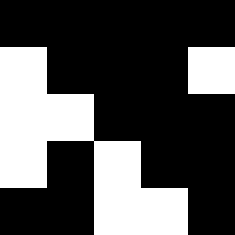[["black", "black", "black", "black", "black"], ["white", "black", "black", "black", "white"], ["white", "white", "black", "black", "black"], ["white", "black", "white", "black", "black"], ["black", "black", "white", "white", "black"]]